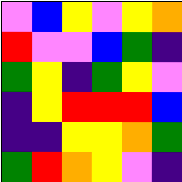[["violet", "blue", "yellow", "violet", "yellow", "orange"], ["red", "violet", "violet", "blue", "green", "indigo"], ["green", "yellow", "indigo", "green", "yellow", "violet"], ["indigo", "yellow", "red", "red", "red", "blue"], ["indigo", "indigo", "yellow", "yellow", "orange", "green"], ["green", "red", "orange", "yellow", "violet", "indigo"]]